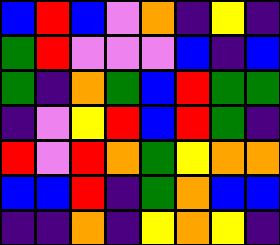[["blue", "red", "blue", "violet", "orange", "indigo", "yellow", "indigo"], ["green", "red", "violet", "violet", "violet", "blue", "indigo", "blue"], ["green", "indigo", "orange", "green", "blue", "red", "green", "green"], ["indigo", "violet", "yellow", "red", "blue", "red", "green", "indigo"], ["red", "violet", "red", "orange", "green", "yellow", "orange", "orange"], ["blue", "blue", "red", "indigo", "green", "orange", "blue", "blue"], ["indigo", "indigo", "orange", "indigo", "yellow", "orange", "yellow", "indigo"]]